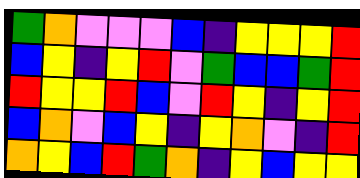[["green", "orange", "violet", "violet", "violet", "blue", "indigo", "yellow", "yellow", "yellow", "red"], ["blue", "yellow", "indigo", "yellow", "red", "violet", "green", "blue", "blue", "green", "red"], ["red", "yellow", "yellow", "red", "blue", "violet", "red", "yellow", "indigo", "yellow", "red"], ["blue", "orange", "violet", "blue", "yellow", "indigo", "yellow", "orange", "violet", "indigo", "red"], ["orange", "yellow", "blue", "red", "green", "orange", "indigo", "yellow", "blue", "yellow", "yellow"]]